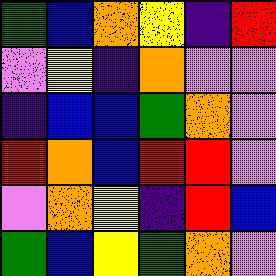[["green", "blue", "orange", "yellow", "indigo", "red"], ["violet", "yellow", "indigo", "orange", "violet", "violet"], ["indigo", "blue", "blue", "green", "orange", "violet"], ["red", "orange", "blue", "red", "red", "violet"], ["violet", "orange", "yellow", "indigo", "red", "blue"], ["green", "blue", "yellow", "green", "orange", "violet"]]